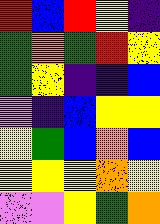[["red", "blue", "red", "yellow", "indigo"], ["green", "orange", "green", "red", "yellow"], ["green", "yellow", "indigo", "indigo", "blue"], ["violet", "indigo", "blue", "yellow", "yellow"], ["yellow", "green", "blue", "orange", "blue"], ["yellow", "yellow", "yellow", "orange", "yellow"], ["violet", "violet", "yellow", "green", "orange"]]